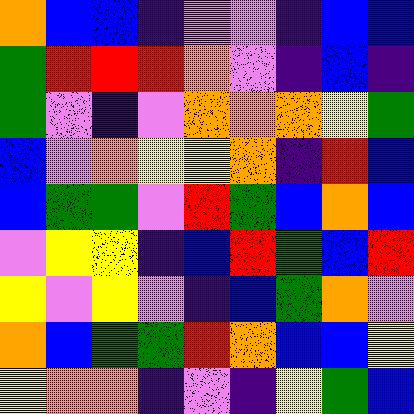[["orange", "blue", "blue", "indigo", "violet", "violet", "indigo", "blue", "blue"], ["green", "red", "red", "red", "orange", "violet", "indigo", "blue", "indigo"], ["green", "violet", "indigo", "violet", "orange", "orange", "orange", "yellow", "green"], ["blue", "violet", "orange", "yellow", "yellow", "orange", "indigo", "red", "blue"], ["blue", "green", "green", "violet", "red", "green", "blue", "orange", "blue"], ["violet", "yellow", "yellow", "indigo", "blue", "red", "green", "blue", "red"], ["yellow", "violet", "yellow", "violet", "indigo", "blue", "green", "orange", "violet"], ["orange", "blue", "green", "green", "red", "orange", "blue", "blue", "yellow"], ["yellow", "orange", "orange", "indigo", "violet", "indigo", "yellow", "green", "blue"]]